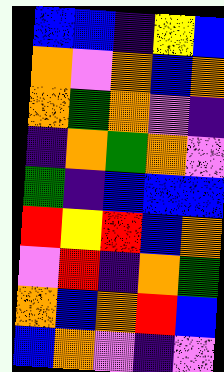[["blue", "blue", "indigo", "yellow", "blue"], ["orange", "violet", "orange", "blue", "orange"], ["orange", "green", "orange", "violet", "indigo"], ["indigo", "orange", "green", "orange", "violet"], ["green", "indigo", "blue", "blue", "blue"], ["red", "yellow", "red", "blue", "orange"], ["violet", "red", "indigo", "orange", "green"], ["orange", "blue", "orange", "red", "blue"], ["blue", "orange", "violet", "indigo", "violet"]]